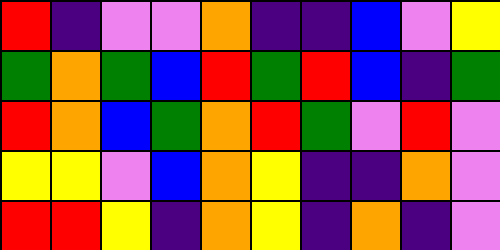[["red", "indigo", "violet", "violet", "orange", "indigo", "indigo", "blue", "violet", "yellow"], ["green", "orange", "green", "blue", "red", "green", "red", "blue", "indigo", "green"], ["red", "orange", "blue", "green", "orange", "red", "green", "violet", "red", "violet"], ["yellow", "yellow", "violet", "blue", "orange", "yellow", "indigo", "indigo", "orange", "violet"], ["red", "red", "yellow", "indigo", "orange", "yellow", "indigo", "orange", "indigo", "violet"]]